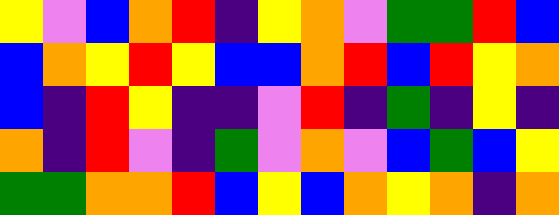[["yellow", "violet", "blue", "orange", "red", "indigo", "yellow", "orange", "violet", "green", "green", "red", "blue"], ["blue", "orange", "yellow", "red", "yellow", "blue", "blue", "orange", "red", "blue", "red", "yellow", "orange"], ["blue", "indigo", "red", "yellow", "indigo", "indigo", "violet", "red", "indigo", "green", "indigo", "yellow", "indigo"], ["orange", "indigo", "red", "violet", "indigo", "green", "violet", "orange", "violet", "blue", "green", "blue", "yellow"], ["green", "green", "orange", "orange", "red", "blue", "yellow", "blue", "orange", "yellow", "orange", "indigo", "orange"]]